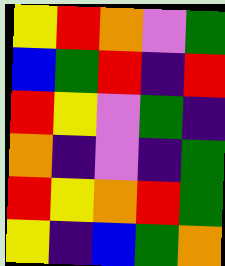[["yellow", "red", "orange", "violet", "green"], ["blue", "green", "red", "indigo", "red"], ["red", "yellow", "violet", "green", "indigo"], ["orange", "indigo", "violet", "indigo", "green"], ["red", "yellow", "orange", "red", "green"], ["yellow", "indigo", "blue", "green", "orange"]]